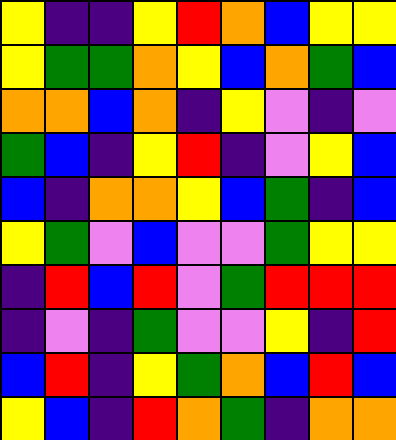[["yellow", "indigo", "indigo", "yellow", "red", "orange", "blue", "yellow", "yellow"], ["yellow", "green", "green", "orange", "yellow", "blue", "orange", "green", "blue"], ["orange", "orange", "blue", "orange", "indigo", "yellow", "violet", "indigo", "violet"], ["green", "blue", "indigo", "yellow", "red", "indigo", "violet", "yellow", "blue"], ["blue", "indigo", "orange", "orange", "yellow", "blue", "green", "indigo", "blue"], ["yellow", "green", "violet", "blue", "violet", "violet", "green", "yellow", "yellow"], ["indigo", "red", "blue", "red", "violet", "green", "red", "red", "red"], ["indigo", "violet", "indigo", "green", "violet", "violet", "yellow", "indigo", "red"], ["blue", "red", "indigo", "yellow", "green", "orange", "blue", "red", "blue"], ["yellow", "blue", "indigo", "red", "orange", "green", "indigo", "orange", "orange"]]